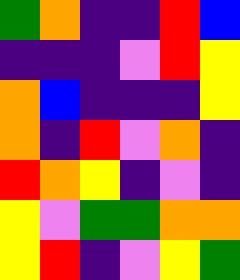[["green", "orange", "indigo", "indigo", "red", "blue"], ["indigo", "indigo", "indigo", "violet", "red", "yellow"], ["orange", "blue", "indigo", "indigo", "indigo", "yellow"], ["orange", "indigo", "red", "violet", "orange", "indigo"], ["red", "orange", "yellow", "indigo", "violet", "indigo"], ["yellow", "violet", "green", "green", "orange", "orange"], ["yellow", "red", "indigo", "violet", "yellow", "green"]]